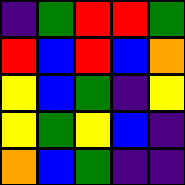[["indigo", "green", "red", "red", "green"], ["red", "blue", "red", "blue", "orange"], ["yellow", "blue", "green", "indigo", "yellow"], ["yellow", "green", "yellow", "blue", "indigo"], ["orange", "blue", "green", "indigo", "indigo"]]